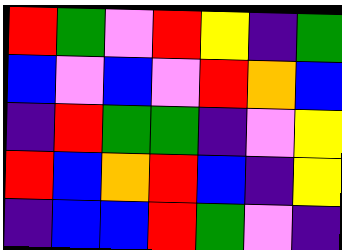[["red", "green", "violet", "red", "yellow", "indigo", "green"], ["blue", "violet", "blue", "violet", "red", "orange", "blue"], ["indigo", "red", "green", "green", "indigo", "violet", "yellow"], ["red", "blue", "orange", "red", "blue", "indigo", "yellow"], ["indigo", "blue", "blue", "red", "green", "violet", "indigo"]]